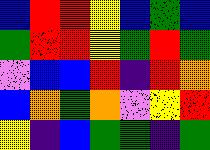[["blue", "red", "red", "yellow", "blue", "green", "blue"], ["green", "red", "red", "yellow", "green", "red", "green"], ["violet", "blue", "blue", "red", "indigo", "red", "orange"], ["blue", "orange", "green", "orange", "violet", "yellow", "red"], ["yellow", "indigo", "blue", "green", "green", "indigo", "green"]]